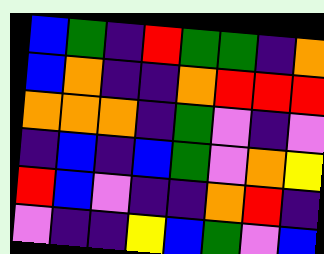[["blue", "green", "indigo", "red", "green", "green", "indigo", "orange"], ["blue", "orange", "indigo", "indigo", "orange", "red", "red", "red"], ["orange", "orange", "orange", "indigo", "green", "violet", "indigo", "violet"], ["indigo", "blue", "indigo", "blue", "green", "violet", "orange", "yellow"], ["red", "blue", "violet", "indigo", "indigo", "orange", "red", "indigo"], ["violet", "indigo", "indigo", "yellow", "blue", "green", "violet", "blue"]]